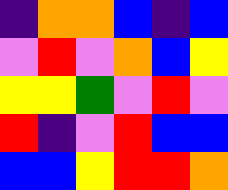[["indigo", "orange", "orange", "blue", "indigo", "blue"], ["violet", "red", "violet", "orange", "blue", "yellow"], ["yellow", "yellow", "green", "violet", "red", "violet"], ["red", "indigo", "violet", "red", "blue", "blue"], ["blue", "blue", "yellow", "red", "red", "orange"]]